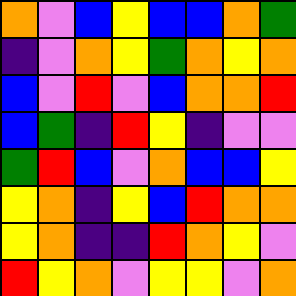[["orange", "violet", "blue", "yellow", "blue", "blue", "orange", "green"], ["indigo", "violet", "orange", "yellow", "green", "orange", "yellow", "orange"], ["blue", "violet", "red", "violet", "blue", "orange", "orange", "red"], ["blue", "green", "indigo", "red", "yellow", "indigo", "violet", "violet"], ["green", "red", "blue", "violet", "orange", "blue", "blue", "yellow"], ["yellow", "orange", "indigo", "yellow", "blue", "red", "orange", "orange"], ["yellow", "orange", "indigo", "indigo", "red", "orange", "yellow", "violet"], ["red", "yellow", "orange", "violet", "yellow", "yellow", "violet", "orange"]]